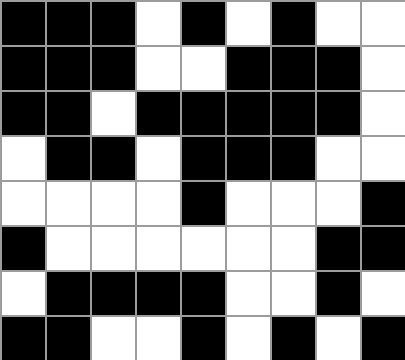[["black", "black", "black", "white", "black", "white", "black", "white", "white"], ["black", "black", "black", "white", "white", "black", "black", "black", "white"], ["black", "black", "white", "black", "black", "black", "black", "black", "white"], ["white", "black", "black", "white", "black", "black", "black", "white", "white"], ["white", "white", "white", "white", "black", "white", "white", "white", "black"], ["black", "white", "white", "white", "white", "white", "white", "black", "black"], ["white", "black", "black", "black", "black", "white", "white", "black", "white"], ["black", "black", "white", "white", "black", "white", "black", "white", "black"]]